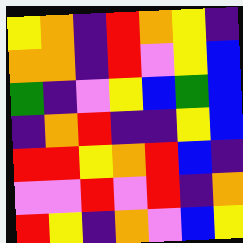[["yellow", "orange", "indigo", "red", "orange", "yellow", "indigo"], ["orange", "orange", "indigo", "red", "violet", "yellow", "blue"], ["green", "indigo", "violet", "yellow", "blue", "green", "blue"], ["indigo", "orange", "red", "indigo", "indigo", "yellow", "blue"], ["red", "red", "yellow", "orange", "red", "blue", "indigo"], ["violet", "violet", "red", "violet", "red", "indigo", "orange"], ["red", "yellow", "indigo", "orange", "violet", "blue", "yellow"]]